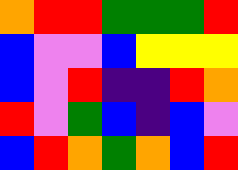[["orange", "red", "red", "green", "green", "green", "red"], ["blue", "violet", "violet", "blue", "yellow", "yellow", "yellow"], ["blue", "violet", "red", "indigo", "indigo", "red", "orange"], ["red", "violet", "green", "blue", "indigo", "blue", "violet"], ["blue", "red", "orange", "green", "orange", "blue", "red"]]